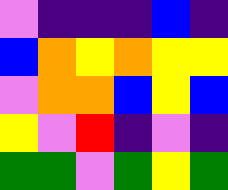[["violet", "indigo", "indigo", "indigo", "blue", "indigo"], ["blue", "orange", "yellow", "orange", "yellow", "yellow"], ["violet", "orange", "orange", "blue", "yellow", "blue"], ["yellow", "violet", "red", "indigo", "violet", "indigo"], ["green", "green", "violet", "green", "yellow", "green"]]